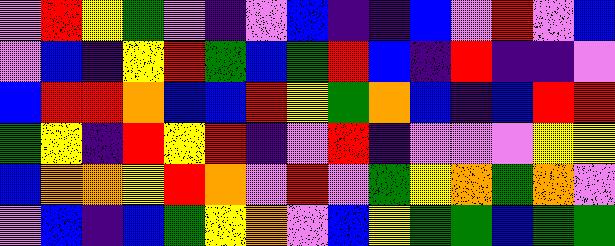[["violet", "red", "yellow", "green", "violet", "indigo", "violet", "blue", "indigo", "indigo", "blue", "violet", "red", "violet", "blue"], ["violet", "blue", "indigo", "yellow", "red", "green", "blue", "green", "red", "blue", "indigo", "red", "indigo", "indigo", "violet"], ["blue", "red", "red", "orange", "blue", "blue", "red", "yellow", "green", "orange", "blue", "indigo", "blue", "red", "red"], ["green", "yellow", "indigo", "red", "yellow", "red", "indigo", "violet", "red", "indigo", "violet", "violet", "violet", "yellow", "yellow"], ["blue", "orange", "orange", "yellow", "red", "orange", "violet", "red", "violet", "green", "yellow", "orange", "green", "orange", "violet"], ["violet", "blue", "indigo", "blue", "green", "yellow", "orange", "violet", "blue", "yellow", "green", "green", "blue", "green", "green"]]